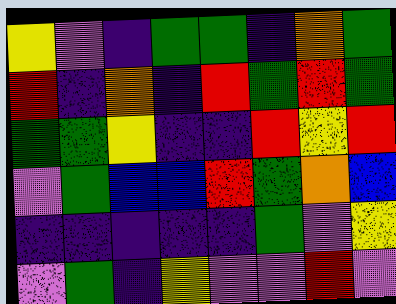[["yellow", "violet", "indigo", "green", "green", "indigo", "orange", "green"], ["red", "indigo", "orange", "indigo", "red", "green", "red", "green"], ["green", "green", "yellow", "indigo", "indigo", "red", "yellow", "red"], ["violet", "green", "blue", "blue", "red", "green", "orange", "blue"], ["indigo", "indigo", "indigo", "indigo", "indigo", "green", "violet", "yellow"], ["violet", "green", "indigo", "yellow", "violet", "violet", "red", "violet"]]